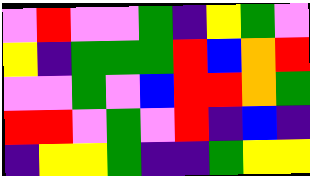[["violet", "red", "violet", "violet", "green", "indigo", "yellow", "green", "violet"], ["yellow", "indigo", "green", "green", "green", "red", "blue", "orange", "red"], ["violet", "violet", "green", "violet", "blue", "red", "red", "orange", "green"], ["red", "red", "violet", "green", "violet", "red", "indigo", "blue", "indigo"], ["indigo", "yellow", "yellow", "green", "indigo", "indigo", "green", "yellow", "yellow"]]